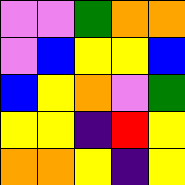[["violet", "violet", "green", "orange", "orange"], ["violet", "blue", "yellow", "yellow", "blue"], ["blue", "yellow", "orange", "violet", "green"], ["yellow", "yellow", "indigo", "red", "yellow"], ["orange", "orange", "yellow", "indigo", "yellow"]]